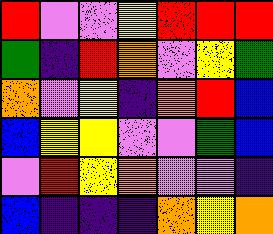[["red", "violet", "violet", "yellow", "red", "red", "red"], ["green", "indigo", "red", "orange", "violet", "yellow", "green"], ["orange", "violet", "yellow", "indigo", "orange", "red", "blue"], ["blue", "yellow", "yellow", "violet", "violet", "green", "blue"], ["violet", "red", "yellow", "orange", "violet", "violet", "indigo"], ["blue", "indigo", "indigo", "indigo", "orange", "yellow", "orange"]]